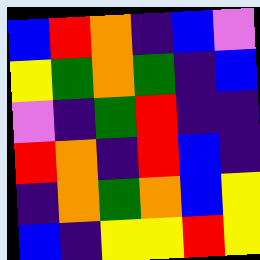[["blue", "red", "orange", "indigo", "blue", "violet"], ["yellow", "green", "orange", "green", "indigo", "blue"], ["violet", "indigo", "green", "red", "indigo", "indigo"], ["red", "orange", "indigo", "red", "blue", "indigo"], ["indigo", "orange", "green", "orange", "blue", "yellow"], ["blue", "indigo", "yellow", "yellow", "red", "yellow"]]